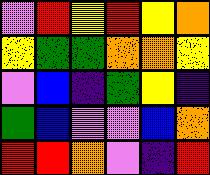[["violet", "red", "yellow", "red", "yellow", "orange"], ["yellow", "green", "green", "orange", "orange", "yellow"], ["violet", "blue", "indigo", "green", "yellow", "indigo"], ["green", "blue", "violet", "violet", "blue", "orange"], ["red", "red", "orange", "violet", "indigo", "red"]]